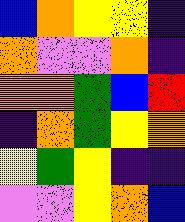[["blue", "orange", "yellow", "yellow", "indigo"], ["orange", "violet", "violet", "orange", "indigo"], ["orange", "orange", "green", "blue", "red"], ["indigo", "orange", "green", "yellow", "orange"], ["yellow", "green", "yellow", "indigo", "indigo"], ["violet", "violet", "yellow", "orange", "blue"]]